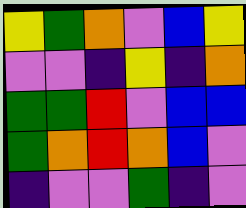[["yellow", "green", "orange", "violet", "blue", "yellow"], ["violet", "violet", "indigo", "yellow", "indigo", "orange"], ["green", "green", "red", "violet", "blue", "blue"], ["green", "orange", "red", "orange", "blue", "violet"], ["indigo", "violet", "violet", "green", "indigo", "violet"]]